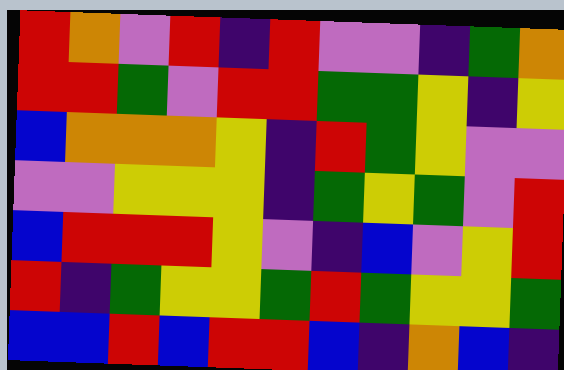[["red", "orange", "violet", "red", "indigo", "red", "violet", "violet", "indigo", "green", "orange"], ["red", "red", "green", "violet", "red", "red", "green", "green", "yellow", "indigo", "yellow"], ["blue", "orange", "orange", "orange", "yellow", "indigo", "red", "green", "yellow", "violet", "violet"], ["violet", "violet", "yellow", "yellow", "yellow", "indigo", "green", "yellow", "green", "violet", "red"], ["blue", "red", "red", "red", "yellow", "violet", "indigo", "blue", "violet", "yellow", "red"], ["red", "indigo", "green", "yellow", "yellow", "green", "red", "green", "yellow", "yellow", "green"], ["blue", "blue", "red", "blue", "red", "red", "blue", "indigo", "orange", "blue", "indigo"]]